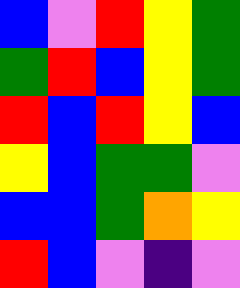[["blue", "violet", "red", "yellow", "green"], ["green", "red", "blue", "yellow", "green"], ["red", "blue", "red", "yellow", "blue"], ["yellow", "blue", "green", "green", "violet"], ["blue", "blue", "green", "orange", "yellow"], ["red", "blue", "violet", "indigo", "violet"]]